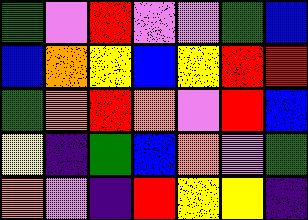[["green", "violet", "red", "violet", "violet", "green", "blue"], ["blue", "orange", "yellow", "blue", "yellow", "red", "red"], ["green", "orange", "red", "orange", "violet", "red", "blue"], ["yellow", "indigo", "green", "blue", "orange", "violet", "green"], ["orange", "violet", "indigo", "red", "yellow", "yellow", "indigo"]]